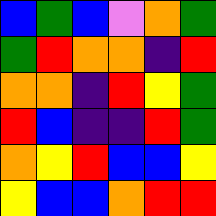[["blue", "green", "blue", "violet", "orange", "green"], ["green", "red", "orange", "orange", "indigo", "red"], ["orange", "orange", "indigo", "red", "yellow", "green"], ["red", "blue", "indigo", "indigo", "red", "green"], ["orange", "yellow", "red", "blue", "blue", "yellow"], ["yellow", "blue", "blue", "orange", "red", "red"]]